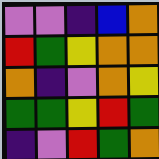[["violet", "violet", "indigo", "blue", "orange"], ["red", "green", "yellow", "orange", "orange"], ["orange", "indigo", "violet", "orange", "yellow"], ["green", "green", "yellow", "red", "green"], ["indigo", "violet", "red", "green", "orange"]]